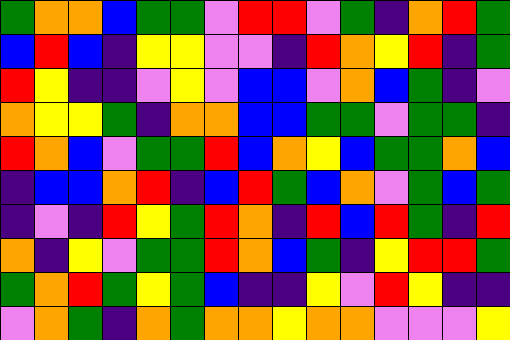[["green", "orange", "orange", "blue", "green", "green", "violet", "red", "red", "violet", "green", "indigo", "orange", "red", "green"], ["blue", "red", "blue", "indigo", "yellow", "yellow", "violet", "violet", "indigo", "red", "orange", "yellow", "red", "indigo", "green"], ["red", "yellow", "indigo", "indigo", "violet", "yellow", "violet", "blue", "blue", "violet", "orange", "blue", "green", "indigo", "violet"], ["orange", "yellow", "yellow", "green", "indigo", "orange", "orange", "blue", "blue", "green", "green", "violet", "green", "green", "indigo"], ["red", "orange", "blue", "violet", "green", "green", "red", "blue", "orange", "yellow", "blue", "green", "green", "orange", "blue"], ["indigo", "blue", "blue", "orange", "red", "indigo", "blue", "red", "green", "blue", "orange", "violet", "green", "blue", "green"], ["indigo", "violet", "indigo", "red", "yellow", "green", "red", "orange", "indigo", "red", "blue", "red", "green", "indigo", "red"], ["orange", "indigo", "yellow", "violet", "green", "green", "red", "orange", "blue", "green", "indigo", "yellow", "red", "red", "green"], ["green", "orange", "red", "green", "yellow", "green", "blue", "indigo", "indigo", "yellow", "violet", "red", "yellow", "indigo", "indigo"], ["violet", "orange", "green", "indigo", "orange", "green", "orange", "orange", "yellow", "orange", "orange", "violet", "violet", "violet", "yellow"]]